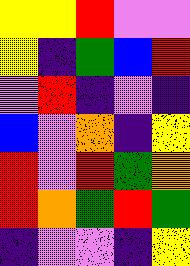[["yellow", "yellow", "red", "violet", "violet"], ["yellow", "indigo", "green", "blue", "red"], ["violet", "red", "indigo", "violet", "indigo"], ["blue", "violet", "orange", "indigo", "yellow"], ["red", "violet", "red", "green", "orange"], ["red", "orange", "green", "red", "green"], ["indigo", "violet", "violet", "indigo", "yellow"]]